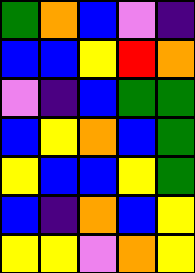[["green", "orange", "blue", "violet", "indigo"], ["blue", "blue", "yellow", "red", "orange"], ["violet", "indigo", "blue", "green", "green"], ["blue", "yellow", "orange", "blue", "green"], ["yellow", "blue", "blue", "yellow", "green"], ["blue", "indigo", "orange", "blue", "yellow"], ["yellow", "yellow", "violet", "orange", "yellow"]]